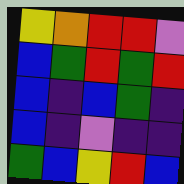[["yellow", "orange", "red", "red", "violet"], ["blue", "green", "red", "green", "red"], ["blue", "indigo", "blue", "green", "indigo"], ["blue", "indigo", "violet", "indigo", "indigo"], ["green", "blue", "yellow", "red", "blue"]]